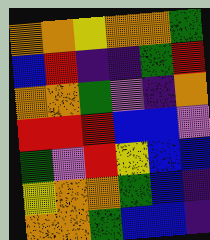[["orange", "orange", "yellow", "orange", "orange", "green"], ["blue", "red", "indigo", "indigo", "green", "red"], ["orange", "orange", "green", "violet", "indigo", "orange"], ["red", "red", "red", "blue", "blue", "violet"], ["green", "violet", "red", "yellow", "blue", "blue"], ["yellow", "orange", "orange", "green", "blue", "indigo"], ["orange", "orange", "green", "blue", "blue", "indigo"]]